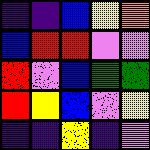[["indigo", "indigo", "blue", "yellow", "orange"], ["blue", "red", "red", "violet", "violet"], ["red", "violet", "blue", "green", "green"], ["red", "yellow", "blue", "violet", "yellow"], ["indigo", "indigo", "yellow", "indigo", "violet"]]